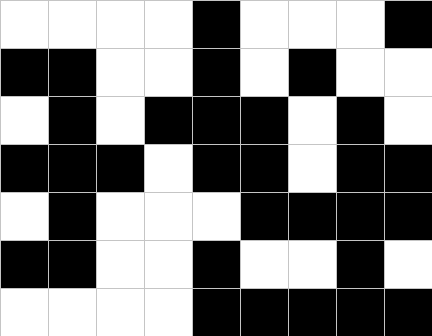[["white", "white", "white", "white", "black", "white", "white", "white", "black"], ["black", "black", "white", "white", "black", "white", "black", "white", "white"], ["white", "black", "white", "black", "black", "black", "white", "black", "white"], ["black", "black", "black", "white", "black", "black", "white", "black", "black"], ["white", "black", "white", "white", "white", "black", "black", "black", "black"], ["black", "black", "white", "white", "black", "white", "white", "black", "white"], ["white", "white", "white", "white", "black", "black", "black", "black", "black"]]